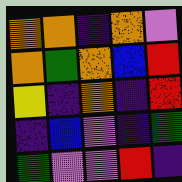[["orange", "orange", "indigo", "orange", "violet"], ["orange", "green", "orange", "blue", "red"], ["yellow", "indigo", "orange", "indigo", "red"], ["indigo", "blue", "violet", "indigo", "green"], ["green", "violet", "violet", "red", "indigo"]]